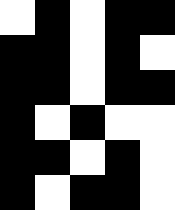[["white", "black", "white", "black", "black"], ["black", "black", "white", "black", "white"], ["black", "black", "white", "black", "black"], ["black", "white", "black", "white", "white"], ["black", "black", "white", "black", "white"], ["black", "white", "black", "black", "white"]]